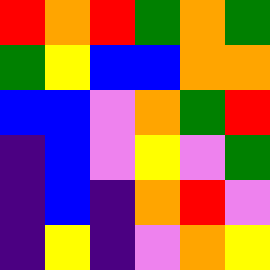[["red", "orange", "red", "green", "orange", "green"], ["green", "yellow", "blue", "blue", "orange", "orange"], ["blue", "blue", "violet", "orange", "green", "red"], ["indigo", "blue", "violet", "yellow", "violet", "green"], ["indigo", "blue", "indigo", "orange", "red", "violet"], ["indigo", "yellow", "indigo", "violet", "orange", "yellow"]]